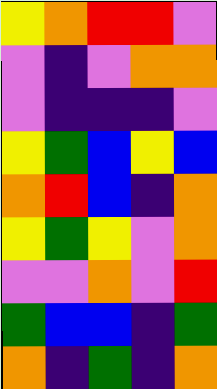[["yellow", "orange", "red", "red", "violet"], ["violet", "indigo", "violet", "orange", "orange"], ["violet", "indigo", "indigo", "indigo", "violet"], ["yellow", "green", "blue", "yellow", "blue"], ["orange", "red", "blue", "indigo", "orange"], ["yellow", "green", "yellow", "violet", "orange"], ["violet", "violet", "orange", "violet", "red"], ["green", "blue", "blue", "indigo", "green"], ["orange", "indigo", "green", "indigo", "orange"]]